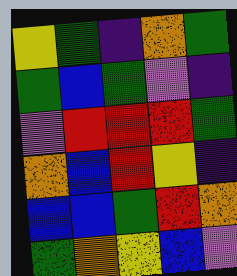[["yellow", "green", "indigo", "orange", "green"], ["green", "blue", "green", "violet", "indigo"], ["violet", "red", "red", "red", "green"], ["orange", "blue", "red", "yellow", "indigo"], ["blue", "blue", "green", "red", "orange"], ["green", "orange", "yellow", "blue", "violet"]]